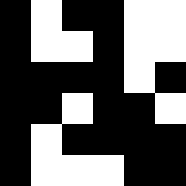[["black", "white", "black", "black", "white", "white"], ["black", "white", "white", "black", "white", "white"], ["black", "black", "black", "black", "white", "black"], ["black", "black", "white", "black", "black", "white"], ["black", "white", "black", "black", "black", "black"], ["black", "white", "white", "white", "black", "black"]]